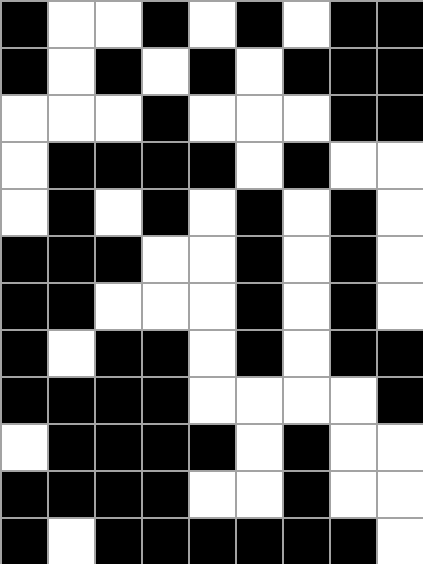[["black", "white", "white", "black", "white", "black", "white", "black", "black"], ["black", "white", "black", "white", "black", "white", "black", "black", "black"], ["white", "white", "white", "black", "white", "white", "white", "black", "black"], ["white", "black", "black", "black", "black", "white", "black", "white", "white"], ["white", "black", "white", "black", "white", "black", "white", "black", "white"], ["black", "black", "black", "white", "white", "black", "white", "black", "white"], ["black", "black", "white", "white", "white", "black", "white", "black", "white"], ["black", "white", "black", "black", "white", "black", "white", "black", "black"], ["black", "black", "black", "black", "white", "white", "white", "white", "black"], ["white", "black", "black", "black", "black", "white", "black", "white", "white"], ["black", "black", "black", "black", "white", "white", "black", "white", "white"], ["black", "white", "black", "black", "black", "black", "black", "black", "white"]]